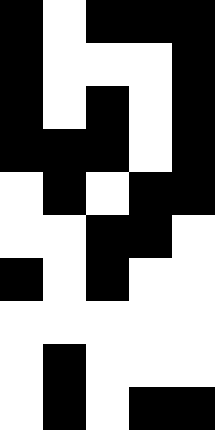[["black", "white", "black", "black", "black"], ["black", "white", "white", "white", "black"], ["black", "white", "black", "white", "black"], ["black", "black", "black", "white", "black"], ["white", "black", "white", "black", "black"], ["white", "white", "black", "black", "white"], ["black", "white", "black", "white", "white"], ["white", "white", "white", "white", "white"], ["white", "black", "white", "white", "white"], ["white", "black", "white", "black", "black"]]